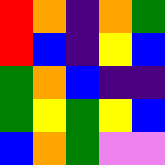[["red", "orange", "indigo", "orange", "green"], ["red", "blue", "indigo", "yellow", "blue"], ["green", "orange", "blue", "indigo", "indigo"], ["green", "yellow", "green", "yellow", "blue"], ["blue", "orange", "green", "violet", "violet"]]